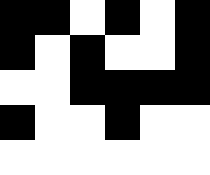[["black", "black", "white", "black", "white", "black"], ["black", "white", "black", "white", "white", "black"], ["white", "white", "black", "black", "black", "black"], ["black", "white", "white", "black", "white", "white"], ["white", "white", "white", "white", "white", "white"]]